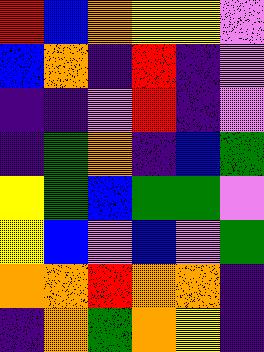[["red", "blue", "orange", "yellow", "yellow", "violet"], ["blue", "orange", "indigo", "red", "indigo", "violet"], ["indigo", "indigo", "violet", "red", "indigo", "violet"], ["indigo", "green", "orange", "indigo", "blue", "green"], ["yellow", "green", "blue", "green", "green", "violet"], ["yellow", "blue", "violet", "blue", "violet", "green"], ["orange", "orange", "red", "orange", "orange", "indigo"], ["indigo", "orange", "green", "orange", "yellow", "indigo"]]